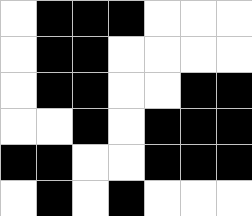[["white", "black", "black", "black", "white", "white", "white"], ["white", "black", "black", "white", "white", "white", "white"], ["white", "black", "black", "white", "white", "black", "black"], ["white", "white", "black", "white", "black", "black", "black"], ["black", "black", "white", "white", "black", "black", "black"], ["white", "black", "white", "black", "white", "white", "white"]]